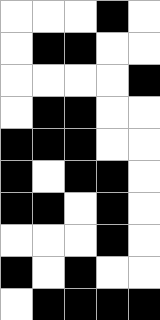[["white", "white", "white", "black", "white"], ["white", "black", "black", "white", "white"], ["white", "white", "white", "white", "black"], ["white", "black", "black", "white", "white"], ["black", "black", "black", "white", "white"], ["black", "white", "black", "black", "white"], ["black", "black", "white", "black", "white"], ["white", "white", "white", "black", "white"], ["black", "white", "black", "white", "white"], ["white", "black", "black", "black", "black"]]